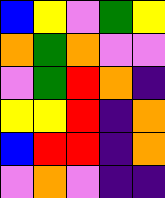[["blue", "yellow", "violet", "green", "yellow"], ["orange", "green", "orange", "violet", "violet"], ["violet", "green", "red", "orange", "indigo"], ["yellow", "yellow", "red", "indigo", "orange"], ["blue", "red", "red", "indigo", "orange"], ["violet", "orange", "violet", "indigo", "indigo"]]